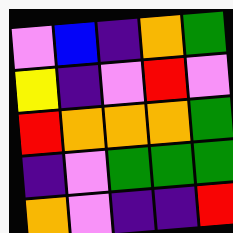[["violet", "blue", "indigo", "orange", "green"], ["yellow", "indigo", "violet", "red", "violet"], ["red", "orange", "orange", "orange", "green"], ["indigo", "violet", "green", "green", "green"], ["orange", "violet", "indigo", "indigo", "red"]]